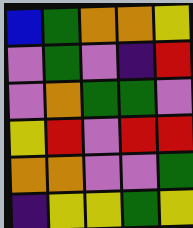[["blue", "green", "orange", "orange", "yellow"], ["violet", "green", "violet", "indigo", "red"], ["violet", "orange", "green", "green", "violet"], ["yellow", "red", "violet", "red", "red"], ["orange", "orange", "violet", "violet", "green"], ["indigo", "yellow", "yellow", "green", "yellow"]]